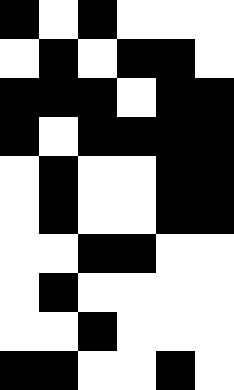[["black", "white", "black", "white", "white", "white"], ["white", "black", "white", "black", "black", "white"], ["black", "black", "black", "white", "black", "black"], ["black", "white", "black", "black", "black", "black"], ["white", "black", "white", "white", "black", "black"], ["white", "black", "white", "white", "black", "black"], ["white", "white", "black", "black", "white", "white"], ["white", "black", "white", "white", "white", "white"], ["white", "white", "black", "white", "white", "white"], ["black", "black", "white", "white", "black", "white"]]